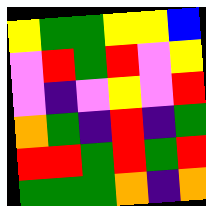[["yellow", "green", "green", "yellow", "yellow", "blue"], ["violet", "red", "green", "red", "violet", "yellow"], ["violet", "indigo", "violet", "yellow", "violet", "red"], ["orange", "green", "indigo", "red", "indigo", "green"], ["red", "red", "green", "red", "green", "red"], ["green", "green", "green", "orange", "indigo", "orange"]]